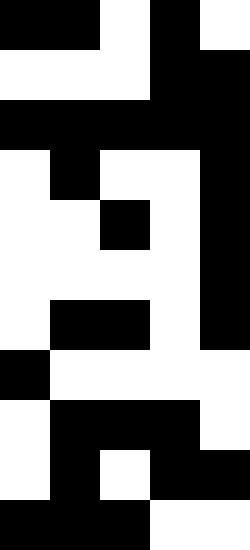[["black", "black", "white", "black", "white"], ["white", "white", "white", "black", "black"], ["black", "black", "black", "black", "black"], ["white", "black", "white", "white", "black"], ["white", "white", "black", "white", "black"], ["white", "white", "white", "white", "black"], ["white", "black", "black", "white", "black"], ["black", "white", "white", "white", "white"], ["white", "black", "black", "black", "white"], ["white", "black", "white", "black", "black"], ["black", "black", "black", "white", "white"]]